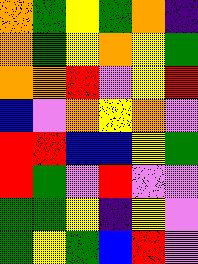[["orange", "green", "yellow", "green", "orange", "indigo"], ["orange", "green", "yellow", "orange", "yellow", "green"], ["orange", "orange", "red", "violet", "yellow", "red"], ["blue", "violet", "orange", "yellow", "orange", "violet"], ["red", "red", "blue", "blue", "yellow", "green"], ["red", "green", "violet", "red", "violet", "violet"], ["green", "green", "yellow", "indigo", "yellow", "violet"], ["green", "yellow", "green", "blue", "red", "violet"]]